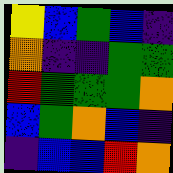[["yellow", "blue", "green", "blue", "indigo"], ["orange", "indigo", "indigo", "green", "green"], ["red", "green", "green", "green", "orange"], ["blue", "green", "orange", "blue", "indigo"], ["indigo", "blue", "blue", "red", "orange"]]